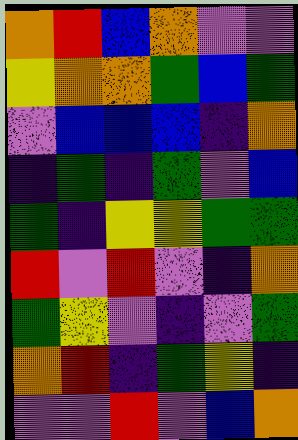[["orange", "red", "blue", "orange", "violet", "violet"], ["yellow", "orange", "orange", "green", "blue", "green"], ["violet", "blue", "blue", "blue", "indigo", "orange"], ["indigo", "green", "indigo", "green", "violet", "blue"], ["green", "indigo", "yellow", "yellow", "green", "green"], ["red", "violet", "red", "violet", "indigo", "orange"], ["green", "yellow", "violet", "indigo", "violet", "green"], ["orange", "red", "indigo", "green", "yellow", "indigo"], ["violet", "violet", "red", "violet", "blue", "orange"]]